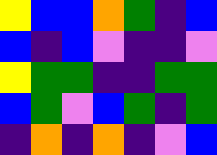[["yellow", "blue", "blue", "orange", "green", "indigo", "blue"], ["blue", "indigo", "blue", "violet", "indigo", "indigo", "violet"], ["yellow", "green", "green", "indigo", "indigo", "green", "green"], ["blue", "green", "violet", "blue", "green", "indigo", "green"], ["indigo", "orange", "indigo", "orange", "indigo", "violet", "blue"]]